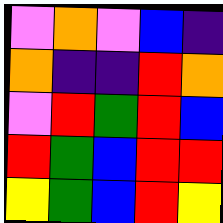[["violet", "orange", "violet", "blue", "indigo"], ["orange", "indigo", "indigo", "red", "orange"], ["violet", "red", "green", "red", "blue"], ["red", "green", "blue", "red", "red"], ["yellow", "green", "blue", "red", "yellow"]]